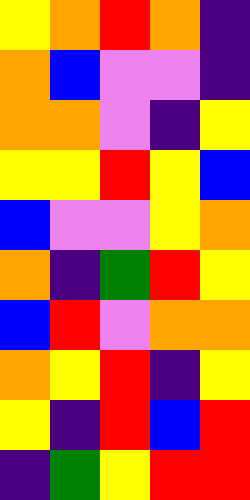[["yellow", "orange", "red", "orange", "indigo"], ["orange", "blue", "violet", "violet", "indigo"], ["orange", "orange", "violet", "indigo", "yellow"], ["yellow", "yellow", "red", "yellow", "blue"], ["blue", "violet", "violet", "yellow", "orange"], ["orange", "indigo", "green", "red", "yellow"], ["blue", "red", "violet", "orange", "orange"], ["orange", "yellow", "red", "indigo", "yellow"], ["yellow", "indigo", "red", "blue", "red"], ["indigo", "green", "yellow", "red", "red"]]